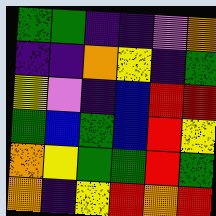[["green", "green", "indigo", "indigo", "violet", "orange"], ["indigo", "indigo", "orange", "yellow", "indigo", "green"], ["yellow", "violet", "indigo", "blue", "red", "red"], ["green", "blue", "green", "blue", "red", "yellow"], ["orange", "yellow", "green", "green", "red", "green"], ["orange", "indigo", "yellow", "red", "orange", "red"]]